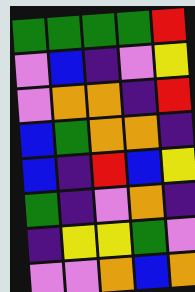[["green", "green", "green", "green", "red"], ["violet", "blue", "indigo", "violet", "yellow"], ["violet", "orange", "orange", "indigo", "red"], ["blue", "green", "orange", "orange", "indigo"], ["blue", "indigo", "red", "blue", "yellow"], ["green", "indigo", "violet", "orange", "indigo"], ["indigo", "yellow", "yellow", "green", "violet"], ["violet", "violet", "orange", "blue", "orange"]]